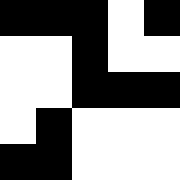[["black", "black", "black", "white", "black"], ["white", "white", "black", "white", "white"], ["white", "white", "black", "black", "black"], ["white", "black", "white", "white", "white"], ["black", "black", "white", "white", "white"]]